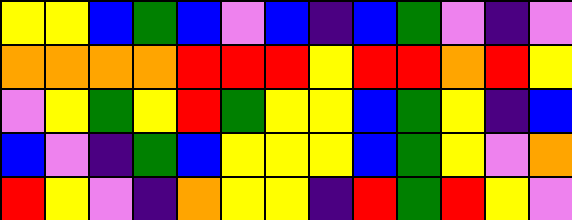[["yellow", "yellow", "blue", "green", "blue", "violet", "blue", "indigo", "blue", "green", "violet", "indigo", "violet"], ["orange", "orange", "orange", "orange", "red", "red", "red", "yellow", "red", "red", "orange", "red", "yellow"], ["violet", "yellow", "green", "yellow", "red", "green", "yellow", "yellow", "blue", "green", "yellow", "indigo", "blue"], ["blue", "violet", "indigo", "green", "blue", "yellow", "yellow", "yellow", "blue", "green", "yellow", "violet", "orange"], ["red", "yellow", "violet", "indigo", "orange", "yellow", "yellow", "indigo", "red", "green", "red", "yellow", "violet"]]